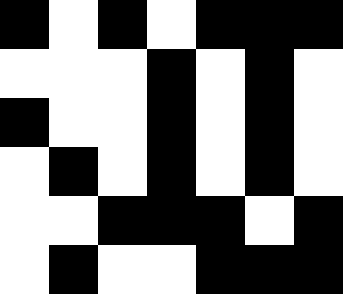[["black", "white", "black", "white", "black", "black", "black"], ["white", "white", "white", "black", "white", "black", "white"], ["black", "white", "white", "black", "white", "black", "white"], ["white", "black", "white", "black", "white", "black", "white"], ["white", "white", "black", "black", "black", "white", "black"], ["white", "black", "white", "white", "black", "black", "black"]]